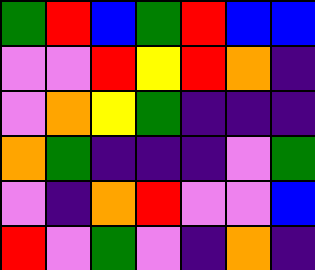[["green", "red", "blue", "green", "red", "blue", "blue"], ["violet", "violet", "red", "yellow", "red", "orange", "indigo"], ["violet", "orange", "yellow", "green", "indigo", "indigo", "indigo"], ["orange", "green", "indigo", "indigo", "indigo", "violet", "green"], ["violet", "indigo", "orange", "red", "violet", "violet", "blue"], ["red", "violet", "green", "violet", "indigo", "orange", "indigo"]]